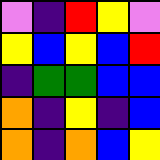[["violet", "indigo", "red", "yellow", "violet"], ["yellow", "blue", "yellow", "blue", "red"], ["indigo", "green", "green", "blue", "blue"], ["orange", "indigo", "yellow", "indigo", "blue"], ["orange", "indigo", "orange", "blue", "yellow"]]